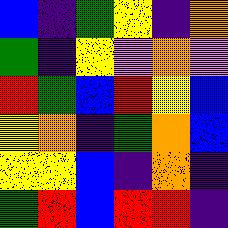[["blue", "indigo", "green", "yellow", "indigo", "orange"], ["green", "indigo", "yellow", "violet", "orange", "violet"], ["red", "green", "blue", "red", "yellow", "blue"], ["yellow", "orange", "indigo", "green", "orange", "blue"], ["yellow", "yellow", "blue", "indigo", "orange", "indigo"], ["green", "red", "blue", "red", "red", "indigo"]]